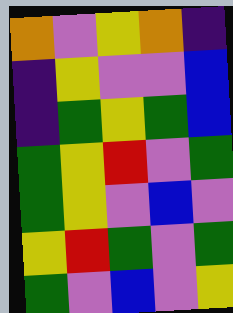[["orange", "violet", "yellow", "orange", "indigo"], ["indigo", "yellow", "violet", "violet", "blue"], ["indigo", "green", "yellow", "green", "blue"], ["green", "yellow", "red", "violet", "green"], ["green", "yellow", "violet", "blue", "violet"], ["yellow", "red", "green", "violet", "green"], ["green", "violet", "blue", "violet", "yellow"]]